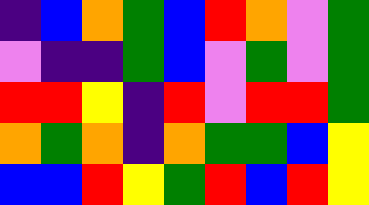[["indigo", "blue", "orange", "green", "blue", "red", "orange", "violet", "green"], ["violet", "indigo", "indigo", "green", "blue", "violet", "green", "violet", "green"], ["red", "red", "yellow", "indigo", "red", "violet", "red", "red", "green"], ["orange", "green", "orange", "indigo", "orange", "green", "green", "blue", "yellow"], ["blue", "blue", "red", "yellow", "green", "red", "blue", "red", "yellow"]]